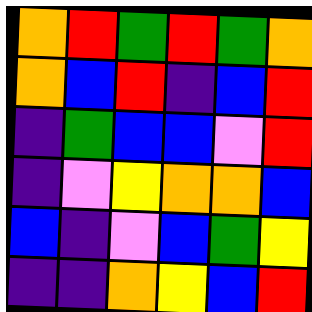[["orange", "red", "green", "red", "green", "orange"], ["orange", "blue", "red", "indigo", "blue", "red"], ["indigo", "green", "blue", "blue", "violet", "red"], ["indigo", "violet", "yellow", "orange", "orange", "blue"], ["blue", "indigo", "violet", "blue", "green", "yellow"], ["indigo", "indigo", "orange", "yellow", "blue", "red"]]